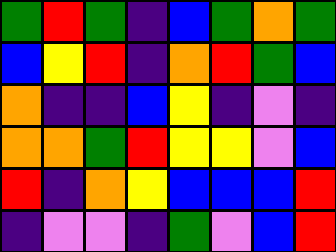[["green", "red", "green", "indigo", "blue", "green", "orange", "green"], ["blue", "yellow", "red", "indigo", "orange", "red", "green", "blue"], ["orange", "indigo", "indigo", "blue", "yellow", "indigo", "violet", "indigo"], ["orange", "orange", "green", "red", "yellow", "yellow", "violet", "blue"], ["red", "indigo", "orange", "yellow", "blue", "blue", "blue", "red"], ["indigo", "violet", "violet", "indigo", "green", "violet", "blue", "red"]]